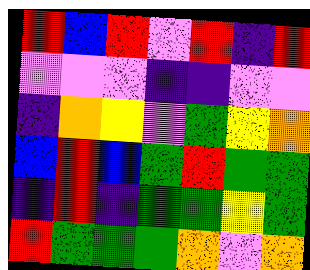[["red", "blue", "red", "violet", "red", "indigo", "red"], ["violet", "violet", "violet", "indigo", "indigo", "violet", "violet"], ["indigo", "orange", "yellow", "violet", "green", "yellow", "orange"], ["blue", "red", "blue", "green", "red", "green", "green"], ["indigo", "red", "indigo", "green", "green", "yellow", "green"], ["red", "green", "green", "green", "orange", "violet", "orange"]]